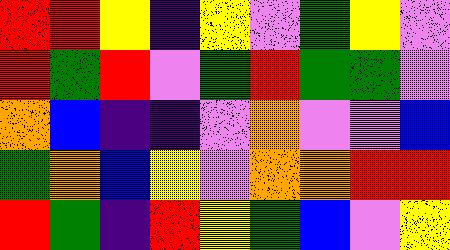[["red", "red", "yellow", "indigo", "yellow", "violet", "green", "yellow", "violet"], ["red", "green", "red", "violet", "green", "red", "green", "green", "violet"], ["orange", "blue", "indigo", "indigo", "violet", "orange", "violet", "violet", "blue"], ["green", "orange", "blue", "yellow", "violet", "orange", "orange", "red", "red"], ["red", "green", "indigo", "red", "yellow", "green", "blue", "violet", "yellow"]]